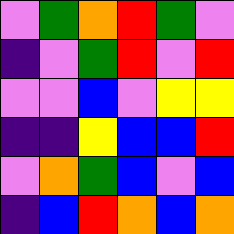[["violet", "green", "orange", "red", "green", "violet"], ["indigo", "violet", "green", "red", "violet", "red"], ["violet", "violet", "blue", "violet", "yellow", "yellow"], ["indigo", "indigo", "yellow", "blue", "blue", "red"], ["violet", "orange", "green", "blue", "violet", "blue"], ["indigo", "blue", "red", "orange", "blue", "orange"]]